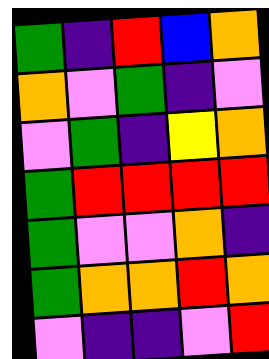[["green", "indigo", "red", "blue", "orange"], ["orange", "violet", "green", "indigo", "violet"], ["violet", "green", "indigo", "yellow", "orange"], ["green", "red", "red", "red", "red"], ["green", "violet", "violet", "orange", "indigo"], ["green", "orange", "orange", "red", "orange"], ["violet", "indigo", "indigo", "violet", "red"]]